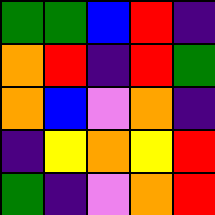[["green", "green", "blue", "red", "indigo"], ["orange", "red", "indigo", "red", "green"], ["orange", "blue", "violet", "orange", "indigo"], ["indigo", "yellow", "orange", "yellow", "red"], ["green", "indigo", "violet", "orange", "red"]]